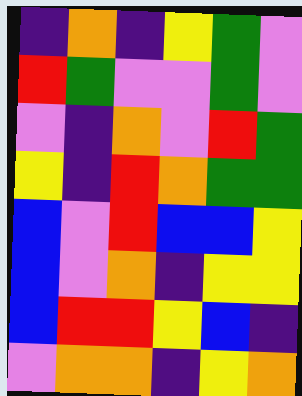[["indigo", "orange", "indigo", "yellow", "green", "violet"], ["red", "green", "violet", "violet", "green", "violet"], ["violet", "indigo", "orange", "violet", "red", "green"], ["yellow", "indigo", "red", "orange", "green", "green"], ["blue", "violet", "red", "blue", "blue", "yellow"], ["blue", "violet", "orange", "indigo", "yellow", "yellow"], ["blue", "red", "red", "yellow", "blue", "indigo"], ["violet", "orange", "orange", "indigo", "yellow", "orange"]]